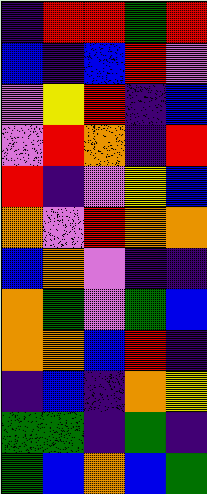[["indigo", "red", "red", "green", "red"], ["blue", "indigo", "blue", "red", "violet"], ["violet", "yellow", "red", "indigo", "blue"], ["violet", "red", "orange", "indigo", "red"], ["red", "indigo", "violet", "yellow", "blue"], ["orange", "violet", "red", "orange", "orange"], ["blue", "orange", "violet", "indigo", "indigo"], ["orange", "green", "violet", "green", "blue"], ["orange", "orange", "blue", "red", "indigo"], ["indigo", "blue", "indigo", "orange", "yellow"], ["green", "green", "indigo", "green", "indigo"], ["green", "blue", "orange", "blue", "green"]]